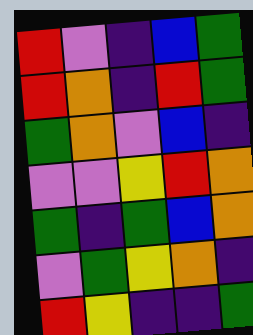[["red", "violet", "indigo", "blue", "green"], ["red", "orange", "indigo", "red", "green"], ["green", "orange", "violet", "blue", "indigo"], ["violet", "violet", "yellow", "red", "orange"], ["green", "indigo", "green", "blue", "orange"], ["violet", "green", "yellow", "orange", "indigo"], ["red", "yellow", "indigo", "indigo", "green"]]